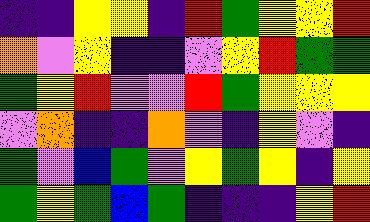[["indigo", "indigo", "yellow", "yellow", "indigo", "red", "green", "yellow", "yellow", "red"], ["orange", "violet", "yellow", "indigo", "indigo", "violet", "yellow", "red", "green", "green"], ["green", "yellow", "red", "violet", "violet", "red", "green", "yellow", "yellow", "yellow"], ["violet", "orange", "indigo", "indigo", "orange", "violet", "indigo", "yellow", "violet", "indigo"], ["green", "violet", "blue", "green", "violet", "yellow", "green", "yellow", "indigo", "yellow"], ["green", "yellow", "green", "blue", "green", "indigo", "indigo", "indigo", "yellow", "red"]]